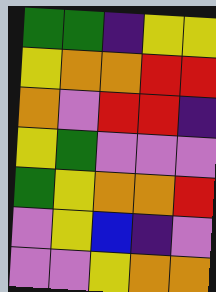[["green", "green", "indigo", "yellow", "yellow"], ["yellow", "orange", "orange", "red", "red"], ["orange", "violet", "red", "red", "indigo"], ["yellow", "green", "violet", "violet", "violet"], ["green", "yellow", "orange", "orange", "red"], ["violet", "yellow", "blue", "indigo", "violet"], ["violet", "violet", "yellow", "orange", "orange"]]